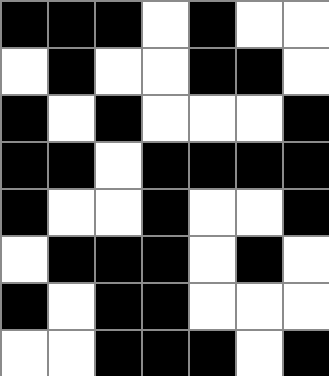[["black", "black", "black", "white", "black", "white", "white"], ["white", "black", "white", "white", "black", "black", "white"], ["black", "white", "black", "white", "white", "white", "black"], ["black", "black", "white", "black", "black", "black", "black"], ["black", "white", "white", "black", "white", "white", "black"], ["white", "black", "black", "black", "white", "black", "white"], ["black", "white", "black", "black", "white", "white", "white"], ["white", "white", "black", "black", "black", "white", "black"]]